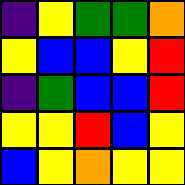[["indigo", "yellow", "green", "green", "orange"], ["yellow", "blue", "blue", "yellow", "red"], ["indigo", "green", "blue", "blue", "red"], ["yellow", "yellow", "red", "blue", "yellow"], ["blue", "yellow", "orange", "yellow", "yellow"]]